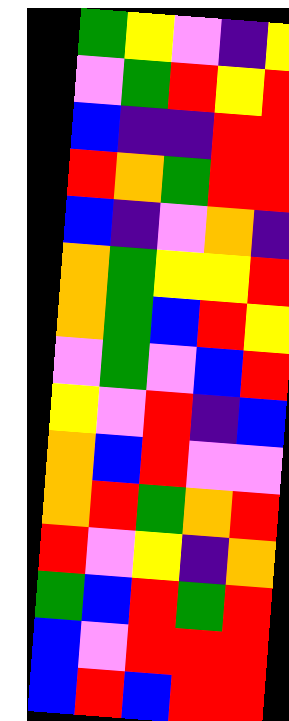[["green", "yellow", "violet", "indigo", "yellow"], ["violet", "green", "red", "yellow", "red"], ["blue", "indigo", "indigo", "red", "red"], ["red", "orange", "green", "red", "red"], ["blue", "indigo", "violet", "orange", "indigo"], ["orange", "green", "yellow", "yellow", "red"], ["orange", "green", "blue", "red", "yellow"], ["violet", "green", "violet", "blue", "red"], ["yellow", "violet", "red", "indigo", "blue"], ["orange", "blue", "red", "violet", "violet"], ["orange", "red", "green", "orange", "red"], ["red", "violet", "yellow", "indigo", "orange"], ["green", "blue", "red", "green", "red"], ["blue", "violet", "red", "red", "red"], ["blue", "red", "blue", "red", "red"]]